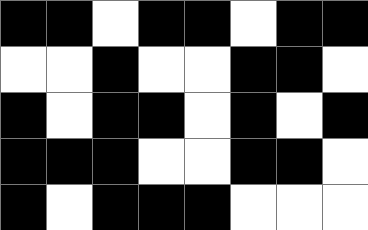[["black", "black", "white", "black", "black", "white", "black", "black"], ["white", "white", "black", "white", "white", "black", "black", "white"], ["black", "white", "black", "black", "white", "black", "white", "black"], ["black", "black", "black", "white", "white", "black", "black", "white"], ["black", "white", "black", "black", "black", "white", "white", "white"]]